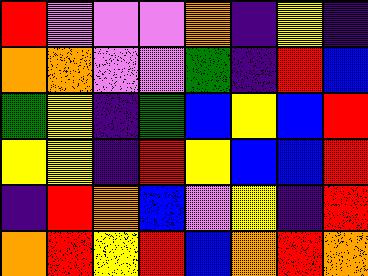[["red", "violet", "violet", "violet", "orange", "indigo", "yellow", "indigo"], ["orange", "orange", "violet", "violet", "green", "indigo", "red", "blue"], ["green", "yellow", "indigo", "green", "blue", "yellow", "blue", "red"], ["yellow", "yellow", "indigo", "red", "yellow", "blue", "blue", "red"], ["indigo", "red", "orange", "blue", "violet", "yellow", "indigo", "red"], ["orange", "red", "yellow", "red", "blue", "orange", "red", "orange"]]